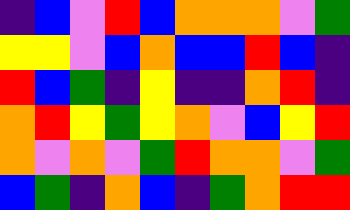[["indigo", "blue", "violet", "red", "blue", "orange", "orange", "orange", "violet", "green"], ["yellow", "yellow", "violet", "blue", "orange", "blue", "blue", "red", "blue", "indigo"], ["red", "blue", "green", "indigo", "yellow", "indigo", "indigo", "orange", "red", "indigo"], ["orange", "red", "yellow", "green", "yellow", "orange", "violet", "blue", "yellow", "red"], ["orange", "violet", "orange", "violet", "green", "red", "orange", "orange", "violet", "green"], ["blue", "green", "indigo", "orange", "blue", "indigo", "green", "orange", "red", "red"]]